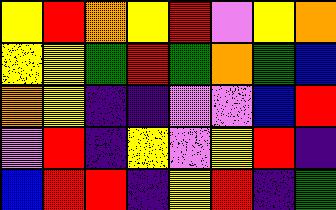[["yellow", "red", "orange", "yellow", "red", "violet", "yellow", "orange"], ["yellow", "yellow", "green", "red", "green", "orange", "green", "blue"], ["orange", "yellow", "indigo", "indigo", "violet", "violet", "blue", "red"], ["violet", "red", "indigo", "yellow", "violet", "yellow", "red", "indigo"], ["blue", "red", "red", "indigo", "yellow", "red", "indigo", "green"]]